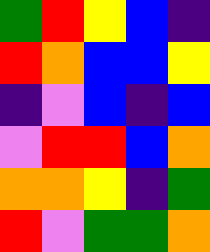[["green", "red", "yellow", "blue", "indigo"], ["red", "orange", "blue", "blue", "yellow"], ["indigo", "violet", "blue", "indigo", "blue"], ["violet", "red", "red", "blue", "orange"], ["orange", "orange", "yellow", "indigo", "green"], ["red", "violet", "green", "green", "orange"]]